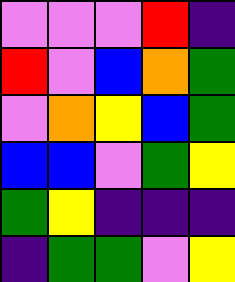[["violet", "violet", "violet", "red", "indigo"], ["red", "violet", "blue", "orange", "green"], ["violet", "orange", "yellow", "blue", "green"], ["blue", "blue", "violet", "green", "yellow"], ["green", "yellow", "indigo", "indigo", "indigo"], ["indigo", "green", "green", "violet", "yellow"]]